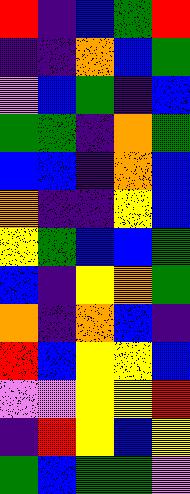[["red", "indigo", "blue", "green", "red"], ["indigo", "indigo", "orange", "blue", "green"], ["violet", "blue", "green", "indigo", "blue"], ["green", "green", "indigo", "orange", "green"], ["blue", "blue", "indigo", "orange", "blue"], ["orange", "indigo", "indigo", "yellow", "blue"], ["yellow", "green", "blue", "blue", "green"], ["blue", "indigo", "yellow", "orange", "green"], ["orange", "indigo", "orange", "blue", "indigo"], ["red", "blue", "yellow", "yellow", "blue"], ["violet", "violet", "yellow", "yellow", "red"], ["indigo", "red", "yellow", "blue", "yellow"], ["green", "blue", "green", "green", "violet"]]